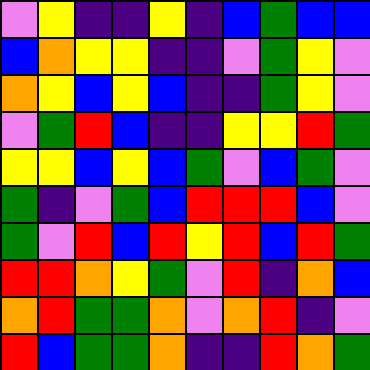[["violet", "yellow", "indigo", "indigo", "yellow", "indigo", "blue", "green", "blue", "blue"], ["blue", "orange", "yellow", "yellow", "indigo", "indigo", "violet", "green", "yellow", "violet"], ["orange", "yellow", "blue", "yellow", "blue", "indigo", "indigo", "green", "yellow", "violet"], ["violet", "green", "red", "blue", "indigo", "indigo", "yellow", "yellow", "red", "green"], ["yellow", "yellow", "blue", "yellow", "blue", "green", "violet", "blue", "green", "violet"], ["green", "indigo", "violet", "green", "blue", "red", "red", "red", "blue", "violet"], ["green", "violet", "red", "blue", "red", "yellow", "red", "blue", "red", "green"], ["red", "red", "orange", "yellow", "green", "violet", "red", "indigo", "orange", "blue"], ["orange", "red", "green", "green", "orange", "violet", "orange", "red", "indigo", "violet"], ["red", "blue", "green", "green", "orange", "indigo", "indigo", "red", "orange", "green"]]